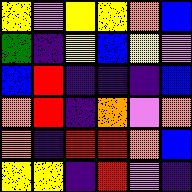[["yellow", "violet", "yellow", "yellow", "orange", "blue"], ["green", "indigo", "yellow", "blue", "yellow", "violet"], ["blue", "red", "indigo", "indigo", "indigo", "blue"], ["orange", "red", "indigo", "orange", "violet", "orange"], ["orange", "indigo", "red", "red", "orange", "blue"], ["yellow", "yellow", "indigo", "red", "violet", "indigo"]]